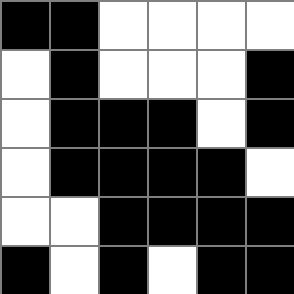[["black", "black", "white", "white", "white", "white"], ["white", "black", "white", "white", "white", "black"], ["white", "black", "black", "black", "white", "black"], ["white", "black", "black", "black", "black", "white"], ["white", "white", "black", "black", "black", "black"], ["black", "white", "black", "white", "black", "black"]]